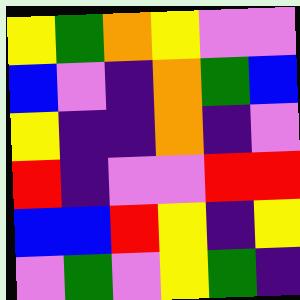[["yellow", "green", "orange", "yellow", "violet", "violet"], ["blue", "violet", "indigo", "orange", "green", "blue"], ["yellow", "indigo", "indigo", "orange", "indigo", "violet"], ["red", "indigo", "violet", "violet", "red", "red"], ["blue", "blue", "red", "yellow", "indigo", "yellow"], ["violet", "green", "violet", "yellow", "green", "indigo"]]